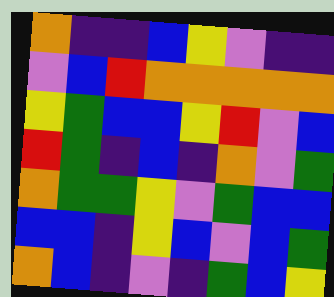[["orange", "indigo", "indigo", "blue", "yellow", "violet", "indigo", "indigo"], ["violet", "blue", "red", "orange", "orange", "orange", "orange", "orange"], ["yellow", "green", "blue", "blue", "yellow", "red", "violet", "blue"], ["red", "green", "indigo", "blue", "indigo", "orange", "violet", "green"], ["orange", "green", "green", "yellow", "violet", "green", "blue", "blue"], ["blue", "blue", "indigo", "yellow", "blue", "violet", "blue", "green"], ["orange", "blue", "indigo", "violet", "indigo", "green", "blue", "yellow"]]